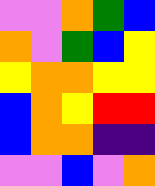[["violet", "violet", "orange", "green", "blue"], ["orange", "violet", "green", "blue", "yellow"], ["yellow", "orange", "orange", "yellow", "yellow"], ["blue", "orange", "yellow", "red", "red"], ["blue", "orange", "orange", "indigo", "indigo"], ["violet", "violet", "blue", "violet", "orange"]]